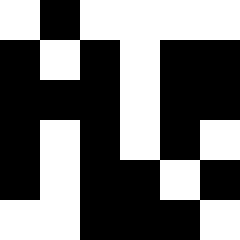[["white", "black", "white", "white", "white", "white"], ["black", "white", "black", "white", "black", "black"], ["black", "black", "black", "white", "black", "black"], ["black", "white", "black", "white", "black", "white"], ["black", "white", "black", "black", "white", "black"], ["white", "white", "black", "black", "black", "white"]]